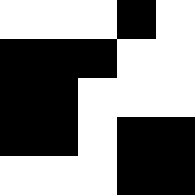[["white", "white", "white", "black", "white"], ["black", "black", "black", "white", "white"], ["black", "black", "white", "white", "white"], ["black", "black", "white", "black", "black"], ["white", "white", "white", "black", "black"]]